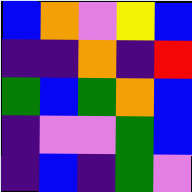[["blue", "orange", "violet", "yellow", "blue"], ["indigo", "indigo", "orange", "indigo", "red"], ["green", "blue", "green", "orange", "blue"], ["indigo", "violet", "violet", "green", "blue"], ["indigo", "blue", "indigo", "green", "violet"]]